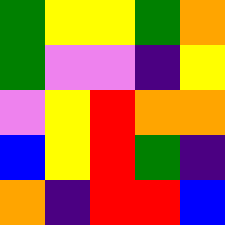[["green", "yellow", "yellow", "green", "orange"], ["green", "violet", "violet", "indigo", "yellow"], ["violet", "yellow", "red", "orange", "orange"], ["blue", "yellow", "red", "green", "indigo"], ["orange", "indigo", "red", "red", "blue"]]